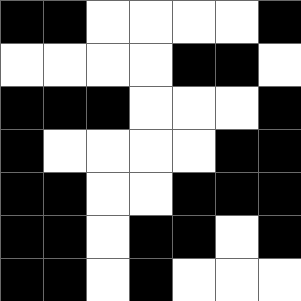[["black", "black", "white", "white", "white", "white", "black"], ["white", "white", "white", "white", "black", "black", "white"], ["black", "black", "black", "white", "white", "white", "black"], ["black", "white", "white", "white", "white", "black", "black"], ["black", "black", "white", "white", "black", "black", "black"], ["black", "black", "white", "black", "black", "white", "black"], ["black", "black", "white", "black", "white", "white", "white"]]